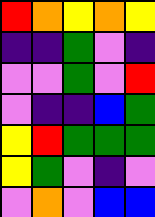[["red", "orange", "yellow", "orange", "yellow"], ["indigo", "indigo", "green", "violet", "indigo"], ["violet", "violet", "green", "violet", "red"], ["violet", "indigo", "indigo", "blue", "green"], ["yellow", "red", "green", "green", "green"], ["yellow", "green", "violet", "indigo", "violet"], ["violet", "orange", "violet", "blue", "blue"]]